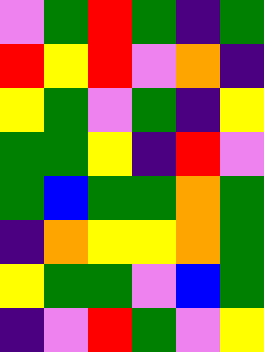[["violet", "green", "red", "green", "indigo", "green"], ["red", "yellow", "red", "violet", "orange", "indigo"], ["yellow", "green", "violet", "green", "indigo", "yellow"], ["green", "green", "yellow", "indigo", "red", "violet"], ["green", "blue", "green", "green", "orange", "green"], ["indigo", "orange", "yellow", "yellow", "orange", "green"], ["yellow", "green", "green", "violet", "blue", "green"], ["indigo", "violet", "red", "green", "violet", "yellow"]]